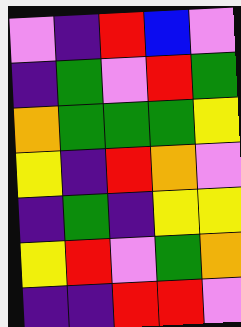[["violet", "indigo", "red", "blue", "violet"], ["indigo", "green", "violet", "red", "green"], ["orange", "green", "green", "green", "yellow"], ["yellow", "indigo", "red", "orange", "violet"], ["indigo", "green", "indigo", "yellow", "yellow"], ["yellow", "red", "violet", "green", "orange"], ["indigo", "indigo", "red", "red", "violet"]]